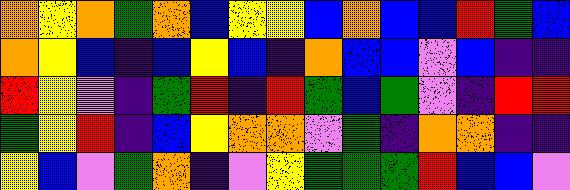[["orange", "yellow", "orange", "green", "orange", "blue", "yellow", "yellow", "blue", "orange", "blue", "blue", "red", "green", "blue"], ["orange", "yellow", "blue", "indigo", "blue", "yellow", "blue", "indigo", "orange", "blue", "blue", "violet", "blue", "indigo", "indigo"], ["red", "yellow", "violet", "indigo", "green", "red", "indigo", "red", "green", "blue", "green", "violet", "indigo", "red", "red"], ["green", "yellow", "red", "indigo", "blue", "yellow", "orange", "orange", "violet", "green", "indigo", "orange", "orange", "indigo", "indigo"], ["yellow", "blue", "violet", "green", "orange", "indigo", "violet", "yellow", "green", "green", "green", "red", "blue", "blue", "violet"]]